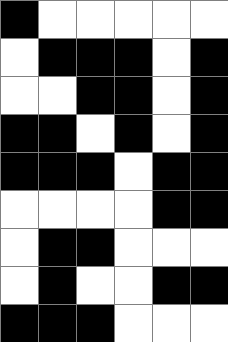[["black", "white", "white", "white", "white", "white"], ["white", "black", "black", "black", "white", "black"], ["white", "white", "black", "black", "white", "black"], ["black", "black", "white", "black", "white", "black"], ["black", "black", "black", "white", "black", "black"], ["white", "white", "white", "white", "black", "black"], ["white", "black", "black", "white", "white", "white"], ["white", "black", "white", "white", "black", "black"], ["black", "black", "black", "white", "white", "white"]]